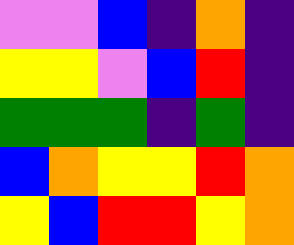[["violet", "violet", "blue", "indigo", "orange", "indigo"], ["yellow", "yellow", "violet", "blue", "red", "indigo"], ["green", "green", "green", "indigo", "green", "indigo"], ["blue", "orange", "yellow", "yellow", "red", "orange"], ["yellow", "blue", "red", "red", "yellow", "orange"]]